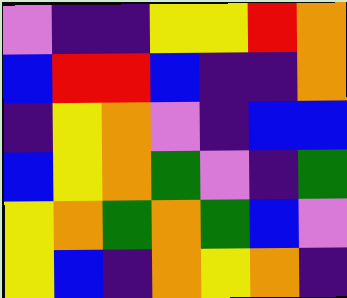[["violet", "indigo", "indigo", "yellow", "yellow", "red", "orange"], ["blue", "red", "red", "blue", "indigo", "indigo", "orange"], ["indigo", "yellow", "orange", "violet", "indigo", "blue", "blue"], ["blue", "yellow", "orange", "green", "violet", "indigo", "green"], ["yellow", "orange", "green", "orange", "green", "blue", "violet"], ["yellow", "blue", "indigo", "orange", "yellow", "orange", "indigo"]]